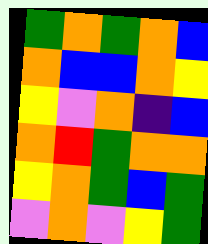[["green", "orange", "green", "orange", "blue"], ["orange", "blue", "blue", "orange", "yellow"], ["yellow", "violet", "orange", "indigo", "blue"], ["orange", "red", "green", "orange", "orange"], ["yellow", "orange", "green", "blue", "green"], ["violet", "orange", "violet", "yellow", "green"]]